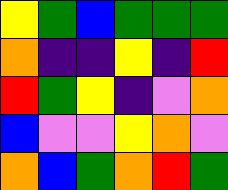[["yellow", "green", "blue", "green", "green", "green"], ["orange", "indigo", "indigo", "yellow", "indigo", "red"], ["red", "green", "yellow", "indigo", "violet", "orange"], ["blue", "violet", "violet", "yellow", "orange", "violet"], ["orange", "blue", "green", "orange", "red", "green"]]